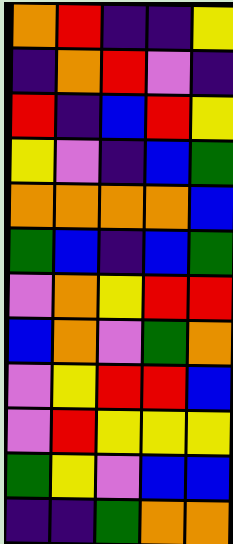[["orange", "red", "indigo", "indigo", "yellow"], ["indigo", "orange", "red", "violet", "indigo"], ["red", "indigo", "blue", "red", "yellow"], ["yellow", "violet", "indigo", "blue", "green"], ["orange", "orange", "orange", "orange", "blue"], ["green", "blue", "indigo", "blue", "green"], ["violet", "orange", "yellow", "red", "red"], ["blue", "orange", "violet", "green", "orange"], ["violet", "yellow", "red", "red", "blue"], ["violet", "red", "yellow", "yellow", "yellow"], ["green", "yellow", "violet", "blue", "blue"], ["indigo", "indigo", "green", "orange", "orange"]]